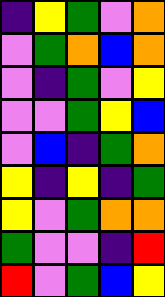[["indigo", "yellow", "green", "violet", "orange"], ["violet", "green", "orange", "blue", "orange"], ["violet", "indigo", "green", "violet", "yellow"], ["violet", "violet", "green", "yellow", "blue"], ["violet", "blue", "indigo", "green", "orange"], ["yellow", "indigo", "yellow", "indigo", "green"], ["yellow", "violet", "green", "orange", "orange"], ["green", "violet", "violet", "indigo", "red"], ["red", "violet", "green", "blue", "yellow"]]